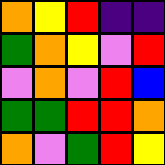[["orange", "yellow", "red", "indigo", "indigo"], ["green", "orange", "yellow", "violet", "red"], ["violet", "orange", "violet", "red", "blue"], ["green", "green", "red", "red", "orange"], ["orange", "violet", "green", "red", "yellow"]]